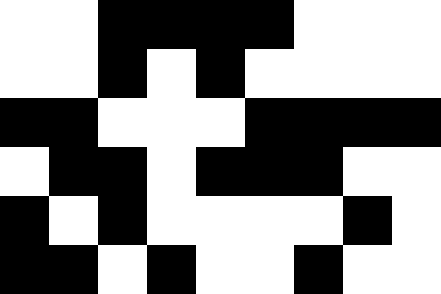[["white", "white", "black", "black", "black", "black", "white", "white", "white"], ["white", "white", "black", "white", "black", "white", "white", "white", "white"], ["black", "black", "white", "white", "white", "black", "black", "black", "black"], ["white", "black", "black", "white", "black", "black", "black", "white", "white"], ["black", "white", "black", "white", "white", "white", "white", "black", "white"], ["black", "black", "white", "black", "white", "white", "black", "white", "white"]]